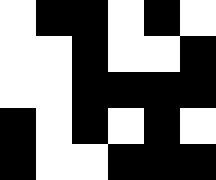[["white", "black", "black", "white", "black", "white"], ["white", "white", "black", "white", "white", "black"], ["white", "white", "black", "black", "black", "black"], ["black", "white", "black", "white", "black", "white"], ["black", "white", "white", "black", "black", "black"]]